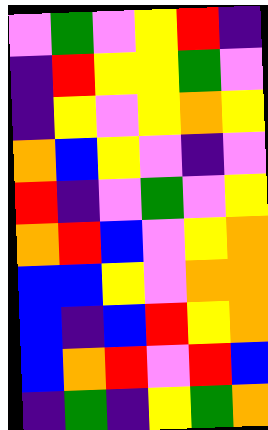[["violet", "green", "violet", "yellow", "red", "indigo"], ["indigo", "red", "yellow", "yellow", "green", "violet"], ["indigo", "yellow", "violet", "yellow", "orange", "yellow"], ["orange", "blue", "yellow", "violet", "indigo", "violet"], ["red", "indigo", "violet", "green", "violet", "yellow"], ["orange", "red", "blue", "violet", "yellow", "orange"], ["blue", "blue", "yellow", "violet", "orange", "orange"], ["blue", "indigo", "blue", "red", "yellow", "orange"], ["blue", "orange", "red", "violet", "red", "blue"], ["indigo", "green", "indigo", "yellow", "green", "orange"]]